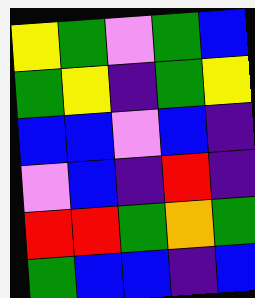[["yellow", "green", "violet", "green", "blue"], ["green", "yellow", "indigo", "green", "yellow"], ["blue", "blue", "violet", "blue", "indigo"], ["violet", "blue", "indigo", "red", "indigo"], ["red", "red", "green", "orange", "green"], ["green", "blue", "blue", "indigo", "blue"]]